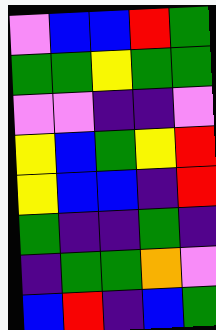[["violet", "blue", "blue", "red", "green"], ["green", "green", "yellow", "green", "green"], ["violet", "violet", "indigo", "indigo", "violet"], ["yellow", "blue", "green", "yellow", "red"], ["yellow", "blue", "blue", "indigo", "red"], ["green", "indigo", "indigo", "green", "indigo"], ["indigo", "green", "green", "orange", "violet"], ["blue", "red", "indigo", "blue", "green"]]